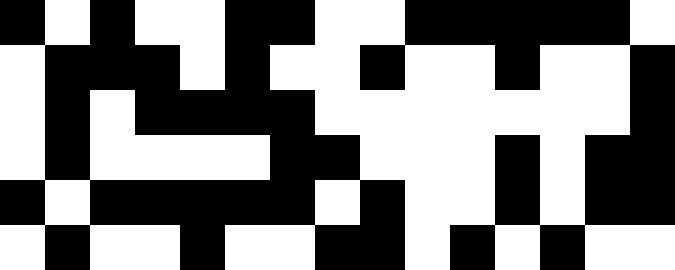[["black", "white", "black", "white", "white", "black", "black", "white", "white", "black", "black", "black", "black", "black", "white"], ["white", "black", "black", "black", "white", "black", "white", "white", "black", "white", "white", "black", "white", "white", "black"], ["white", "black", "white", "black", "black", "black", "black", "white", "white", "white", "white", "white", "white", "white", "black"], ["white", "black", "white", "white", "white", "white", "black", "black", "white", "white", "white", "black", "white", "black", "black"], ["black", "white", "black", "black", "black", "black", "black", "white", "black", "white", "white", "black", "white", "black", "black"], ["white", "black", "white", "white", "black", "white", "white", "black", "black", "white", "black", "white", "black", "white", "white"]]